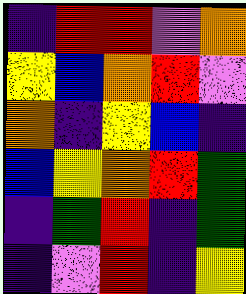[["indigo", "red", "red", "violet", "orange"], ["yellow", "blue", "orange", "red", "violet"], ["orange", "indigo", "yellow", "blue", "indigo"], ["blue", "yellow", "orange", "red", "green"], ["indigo", "green", "red", "indigo", "green"], ["indigo", "violet", "red", "indigo", "yellow"]]